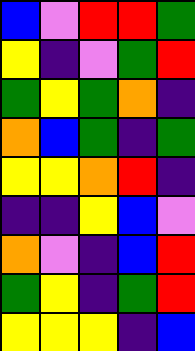[["blue", "violet", "red", "red", "green"], ["yellow", "indigo", "violet", "green", "red"], ["green", "yellow", "green", "orange", "indigo"], ["orange", "blue", "green", "indigo", "green"], ["yellow", "yellow", "orange", "red", "indigo"], ["indigo", "indigo", "yellow", "blue", "violet"], ["orange", "violet", "indigo", "blue", "red"], ["green", "yellow", "indigo", "green", "red"], ["yellow", "yellow", "yellow", "indigo", "blue"]]